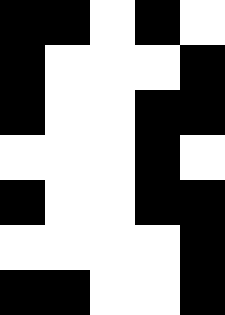[["black", "black", "white", "black", "white"], ["black", "white", "white", "white", "black"], ["black", "white", "white", "black", "black"], ["white", "white", "white", "black", "white"], ["black", "white", "white", "black", "black"], ["white", "white", "white", "white", "black"], ["black", "black", "white", "white", "black"]]